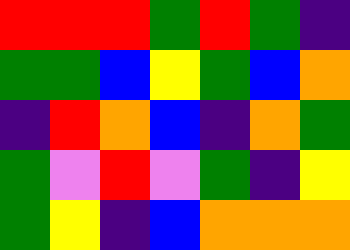[["red", "red", "red", "green", "red", "green", "indigo"], ["green", "green", "blue", "yellow", "green", "blue", "orange"], ["indigo", "red", "orange", "blue", "indigo", "orange", "green"], ["green", "violet", "red", "violet", "green", "indigo", "yellow"], ["green", "yellow", "indigo", "blue", "orange", "orange", "orange"]]